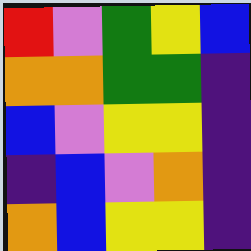[["red", "violet", "green", "yellow", "blue"], ["orange", "orange", "green", "green", "indigo"], ["blue", "violet", "yellow", "yellow", "indigo"], ["indigo", "blue", "violet", "orange", "indigo"], ["orange", "blue", "yellow", "yellow", "indigo"]]